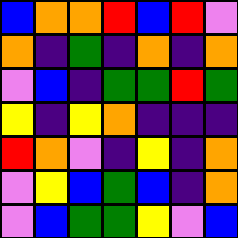[["blue", "orange", "orange", "red", "blue", "red", "violet"], ["orange", "indigo", "green", "indigo", "orange", "indigo", "orange"], ["violet", "blue", "indigo", "green", "green", "red", "green"], ["yellow", "indigo", "yellow", "orange", "indigo", "indigo", "indigo"], ["red", "orange", "violet", "indigo", "yellow", "indigo", "orange"], ["violet", "yellow", "blue", "green", "blue", "indigo", "orange"], ["violet", "blue", "green", "green", "yellow", "violet", "blue"]]